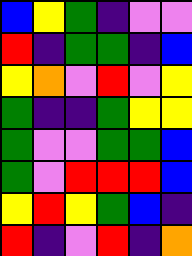[["blue", "yellow", "green", "indigo", "violet", "violet"], ["red", "indigo", "green", "green", "indigo", "blue"], ["yellow", "orange", "violet", "red", "violet", "yellow"], ["green", "indigo", "indigo", "green", "yellow", "yellow"], ["green", "violet", "violet", "green", "green", "blue"], ["green", "violet", "red", "red", "red", "blue"], ["yellow", "red", "yellow", "green", "blue", "indigo"], ["red", "indigo", "violet", "red", "indigo", "orange"]]